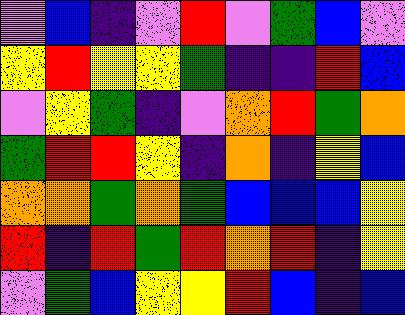[["violet", "blue", "indigo", "violet", "red", "violet", "green", "blue", "violet"], ["yellow", "red", "yellow", "yellow", "green", "indigo", "indigo", "red", "blue"], ["violet", "yellow", "green", "indigo", "violet", "orange", "red", "green", "orange"], ["green", "red", "red", "yellow", "indigo", "orange", "indigo", "yellow", "blue"], ["orange", "orange", "green", "orange", "green", "blue", "blue", "blue", "yellow"], ["red", "indigo", "red", "green", "red", "orange", "red", "indigo", "yellow"], ["violet", "green", "blue", "yellow", "yellow", "red", "blue", "indigo", "blue"]]